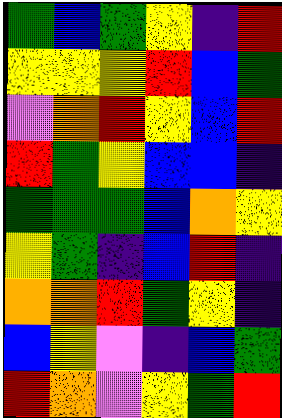[["green", "blue", "green", "yellow", "indigo", "red"], ["yellow", "yellow", "yellow", "red", "blue", "green"], ["violet", "orange", "red", "yellow", "blue", "red"], ["red", "green", "yellow", "blue", "blue", "indigo"], ["green", "green", "green", "blue", "orange", "yellow"], ["yellow", "green", "indigo", "blue", "red", "indigo"], ["orange", "orange", "red", "green", "yellow", "indigo"], ["blue", "yellow", "violet", "indigo", "blue", "green"], ["red", "orange", "violet", "yellow", "green", "red"]]